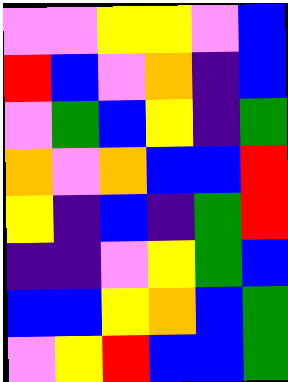[["violet", "violet", "yellow", "yellow", "violet", "blue"], ["red", "blue", "violet", "orange", "indigo", "blue"], ["violet", "green", "blue", "yellow", "indigo", "green"], ["orange", "violet", "orange", "blue", "blue", "red"], ["yellow", "indigo", "blue", "indigo", "green", "red"], ["indigo", "indigo", "violet", "yellow", "green", "blue"], ["blue", "blue", "yellow", "orange", "blue", "green"], ["violet", "yellow", "red", "blue", "blue", "green"]]